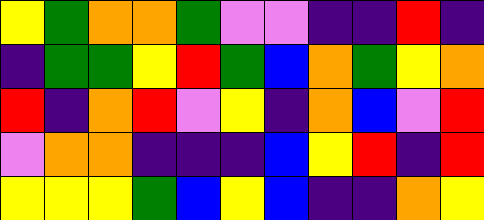[["yellow", "green", "orange", "orange", "green", "violet", "violet", "indigo", "indigo", "red", "indigo"], ["indigo", "green", "green", "yellow", "red", "green", "blue", "orange", "green", "yellow", "orange"], ["red", "indigo", "orange", "red", "violet", "yellow", "indigo", "orange", "blue", "violet", "red"], ["violet", "orange", "orange", "indigo", "indigo", "indigo", "blue", "yellow", "red", "indigo", "red"], ["yellow", "yellow", "yellow", "green", "blue", "yellow", "blue", "indigo", "indigo", "orange", "yellow"]]